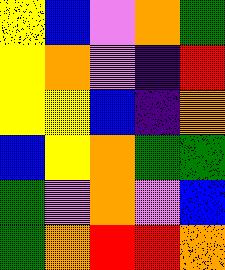[["yellow", "blue", "violet", "orange", "green"], ["yellow", "orange", "violet", "indigo", "red"], ["yellow", "yellow", "blue", "indigo", "orange"], ["blue", "yellow", "orange", "green", "green"], ["green", "violet", "orange", "violet", "blue"], ["green", "orange", "red", "red", "orange"]]